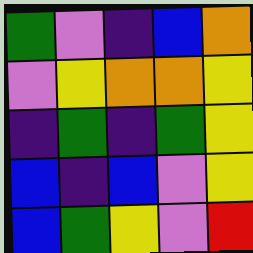[["green", "violet", "indigo", "blue", "orange"], ["violet", "yellow", "orange", "orange", "yellow"], ["indigo", "green", "indigo", "green", "yellow"], ["blue", "indigo", "blue", "violet", "yellow"], ["blue", "green", "yellow", "violet", "red"]]